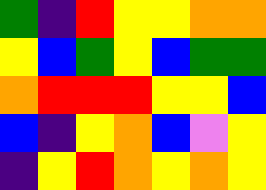[["green", "indigo", "red", "yellow", "yellow", "orange", "orange"], ["yellow", "blue", "green", "yellow", "blue", "green", "green"], ["orange", "red", "red", "red", "yellow", "yellow", "blue"], ["blue", "indigo", "yellow", "orange", "blue", "violet", "yellow"], ["indigo", "yellow", "red", "orange", "yellow", "orange", "yellow"]]